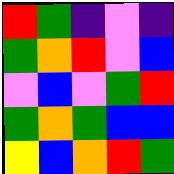[["red", "green", "indigo", "violet", "indigo"], ["green", "orange", "red", "violet", "blue"], ["violet", "blue", "violet", "green", "red"], ["green", "orange", "green", "blue", "blue"], ["yellow", "blue", "orange", "red", "green"]]